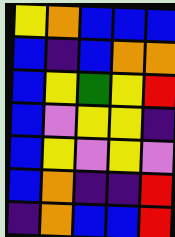[["yellow", "orange", "blue", "blue", "blue"], ["blue", "indigo", "blue", "orange", "orange"], ["blue", "yellow", "green", "yellow", "red"], ["blue", "violet", "yellow", "yellow", "indigo"], ["blue", "yellow", "violet", "yellow", "violet"], ["blue", "orange", "indigo", "indigo", "red"], ["indigo", "orange", "blue", "blue", "red"]]